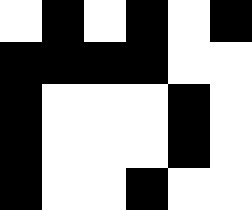[["white", "black", "white", "black", "white", "black"], ["black", "black", "black", "black", "white", "white"], ["black", "white", "white", "white", "black", "white"], ["black", "white", "white", "white", "black", "white"], ["black", "white", "white", "black", "white", "white"]]